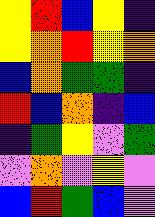[["yellow", "red", "blue", "yellow", "indigo"], ["yellow", "orange", "red", "yellow", "orange"], ["blue", "orange", "green", "green", "indigo"], ["red", "blue", "orange", "indigo", "blue"], ["indigo", "green", "yellow", "violet", "green"], ["violet", "orange", "violet", "yellow", "violet"], ["blue", "red", "green", "blue", "violet"]]